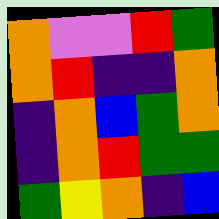[["orange", "violet", "violet", "red", "green"], ["orange", "red", "indigo", "indigo", "orange"], ["indigo", "orange", "blue", "green", "orange"], ["indigo", "orange", "red", "green", "green"], ["green", "yellow", "orange", "indigo", "blue"]]